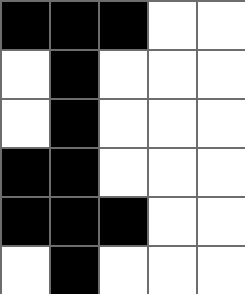[["black", "black", "black", "white", "white"], ["white", "black", "white", "white", "white"], ["white", "black", "white", "white", "white"], ["black", "black", "white", "white", "white"], ["black", "black", "black", "white", "white"], ["white", "black", "white", "white", "white"]]